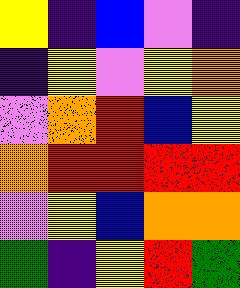[["yellow", "indigo", "blue", "violet", "indigo"], ["indigo", "yellow", "violet", "yellow", "orange"], ["violet", "orange", "red", "blue", "yellow"], ["orange", "red", "red", "red", "red"], ["violet", "yellow", "blue", "orange", "orange"], ["green", "indigo", "yellow", "red", "green"]]